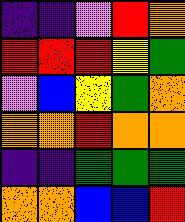[["indigo", "indigo", "violet", "red", "orange"], ["red", "red", "red", "yellow", "green"], ["violet", "blue", "yellow", "green", "orange"], ["orange", "orange", "red", "orange", "orange"], ["indigo", "indigo", "green", "green", "green"], ["orange", "orange", "blue", "blue", "red"]]